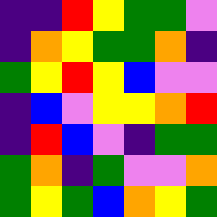[["indigo", "indigo", "red", "yellow", "green", "green", "violet"], ["indigo", "orange", "yellow", "green", "green", "orange", "indigo"], ["green", "yellow", "red", "yellow", "blue", "violet", "violet"], ["indigo", "blue", "violet", "yellow", "yellow", "orange", "red"], ["indigo", "red", "blue", "violet", "indigo", "green", "green"], ["green", "orange", "indigo", "green", "violet", "violet", "orange"], ["green", "yellow", "green", "blue", "orange", "yellow", "green"]]